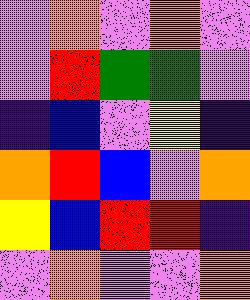[["violet", "orange", "violet", "orange", "violet"], ["violet", "red", "green", "green", "violet"], ["indigo", "blue", "violet", "yellow", "indigo"], ["orange", "red", "blue", "violet", "orange"], ["yellow", "blue", "red", "red", "indigo"], ["violet", "orange", "violet", "violet", "orange"]]